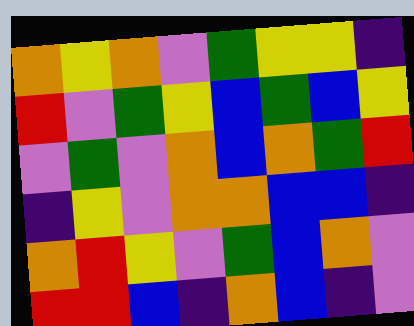[["orange", "yellow", "orange", "violet", "green", "yellow", "yellow", "indigo"], ["red", "violet", "green", "yellow", "blue", "green", "blue", "yellow"], ["violet", "green", "violet", "orange", "blue", "orange", "green", "red"], ["indigo", "yellow", "violet", "orange", "orange", "blue", "blue", "indigo"], ["orange", "red", "yellow", "violet", "green", "blue", "orange", "violet"], ["red", "red", "blue", "indigo", "orange", "blue", "indigo", "violet"]]